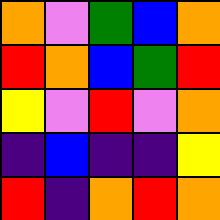[["orange", "violet", "green", "blue", "orange"], ["red", "orange", "blue", "green", "red"], ["yellow", "violet", "red", "violet", "orange"], ["indigo", "blue", "indigo", "indigo", "yellow"], ["red", "indigo", "orange", "red", "orange"]]